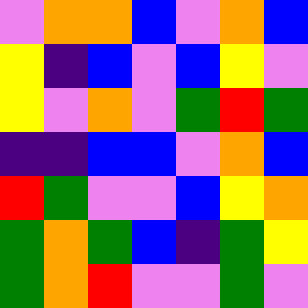[["violet", "orange", "orange", "blue", "violet", "orange", "blue"], ["yellow", "indigo", "blue", "violet", "blue", "yellow", "violet"], ["yellow", "violet", "orange", "violet", "green", "red", "green"], ["indigo", "indigo", "blue", "blue", "violet", "orange", "blue"], ["red", "green", "violet", "violet", "blue", "yellow", "orange"], ["green", "orange", "green", "blue", "indigo", "green", "yellow"], ["green", "orange", "red", "violet", "violet", "green", "violet"]]